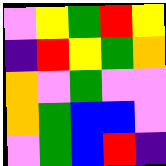[["violet", "yellow", "green", "red", "yellow"], ["indigo", "red", "yellow", "green", "orange"], ["orange", "violet", "green", "violet", "violet"], ["orange", "green", "blue", "blue", "violet"], ["violet", "green", "blue", "red", "indigo"]]